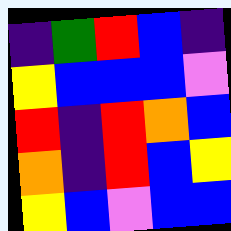[["indigo", "green", "red", "blue", "indigo"], ["yellow", "blue", "blue", "blue", "violet"], ["red", "indigo", "red", "orange", "blue"], ["orange", "indigo", "red", "blue", "yellow"], ["yellow", "blue", "violet", "blue", "blue"]]